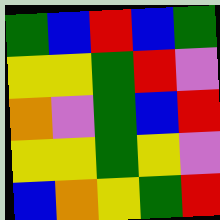[["green", "blue", "red", "blue", "green"], ["yellow", "yellow", "green", "red", "violet"], ["orange", "violet", "green", "blue", "red"], ["yellow", "yellow", "green", "yellow", "violet"], ["blue", "orange", "yellow", "green", "red"]]